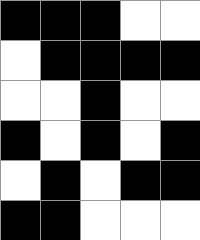[["black", "black", "black", "white", "white"], ["white", "black", "black", "black", "black"], ["white", "white", "black", "white", "white"], ["black", "white", "black", "white", "black"], ["white", "black", "white", "black", "black"], ["black", "black", "white", "white", "white"]]